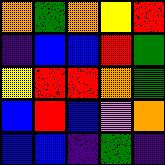[["orange", "green", "orange", "yellow", "red"], ["indigo", "blue", "blue", "red", "green"], ["yellow", "red", "red", "orange", "green"], ["blue", "red", "blue", "violet", "orange"], ["blue", "blue", "indigo", "green", "indigo"]]